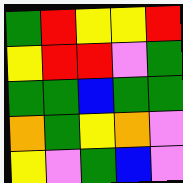[["green", "red", "yellow", "yellow", "red"], ["yellow", "red", "red", "violet", "green"], ["green", "green", "blue", "green", "green"], ["orange", "green", "yellow", "orange", "violet"], ["yellow", "violet", "green", "blue", "violet"]]